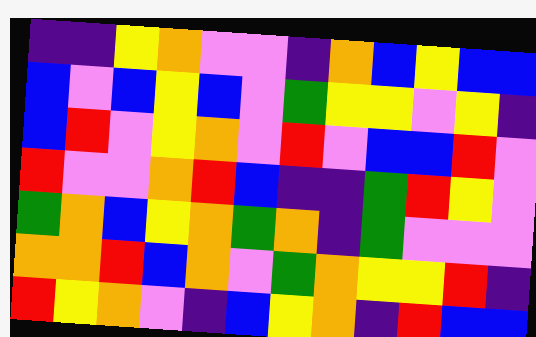[["indigo", "indigo", "yellow", "orange", "violet", "violet", "indigo", "orange", "blue", "yellow", "blue", "blue"], ["blue", "violet", "blue", "yellow", "blue", "violet", "green", "yellow", "yellow", "violet", "yellow", "indigo"], ["blue", "red", "violet", "yellow", "orange", "violet", "red", "violet", "blue", "blue", "red", "violet"], ["red", "violet", "violet", "orange", "red", "blue", "indigo", "indigo", "green", "red", "yellow", "violet"], ["green", "orange", "blue", "yellow", "orange", "green", "orange", "indigo", "green", "violet", "violet", "violet"], ["orange", "orange", "red", "blue", "orange", "violet", "green", "orange", "yellow", "yellow", "red", "indigo"], ["red", "yellow", "orange", "violet", "indigo", "blue", "yellow", "orange", "indigo", "red", "blue", "blue"]]